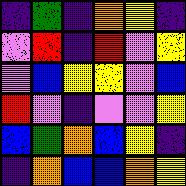[["indigo", "green", "indigo", "orange", "yellow", "indigo"], ["violet", "red", "indigo", "red", "violet", "yellow"], ["violet", "blue", "yellow", "yellow", "violet", "blue"], ["red", "violet", "indigo", "violet", "violet", "yellow"], ["blue", "green", "orange", "blue", "yellow", "indigo"], ["indigo", "orange", "blue", "blue", "orange", "yellow"]]